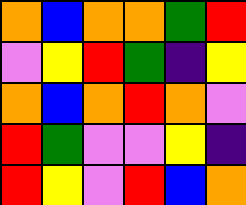[["orange", "blue", "orange", "orange", "green", "red"], ["violet", "yellow", "red", "green", "indigo", "yellow"], ["orange", "blue", "orange", "red", "orange", "violet"], ["red", "green", "violet", "violet", "yellow", "indigo"], ["red", "yellow", "violet", "red", "blue", "orange"]]